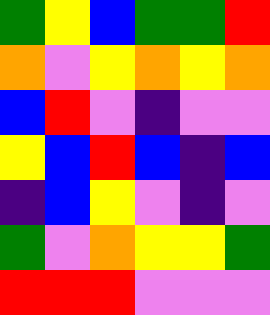[["green", "yellow", "blue", "green", "green", "red"], ["orange", "violet", "yellow", "orange", "yellow", "orange"], ["blue", "red", "violet", "indigo", "violet", "violet"], ["yellow", "blue", "red", "blue", "indigo", "blue"], ["indigo", "blue", "yellow", "violet", "indigo", "violet"], ["green", "violet", "orange", "yellow", "yellow", "green"], ["red", "red", "red", "violet", "violet", "violet"]]